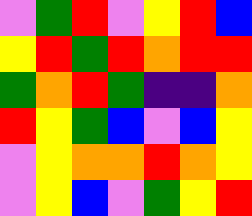[["violet", "green", "red", "violet", "yellow", "red", "blue"], ["yellow", "red", "green", "red", "orange", "red", "red"], ["green", "orange", "red", "green", "indigo", "indigo", "orange"], ["red", "yellow", "green", "blue", "violet", "blue", "yellow"], ["violet", "yellow", "orange", "orange", "red", "orange", "yellow"], ["violet", "yellow", "blue", "violet", "green", "yellow", "red"]]